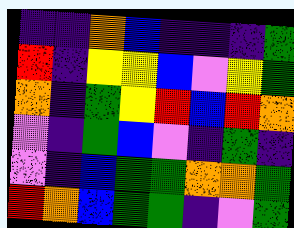[["indigo", "indigo", "orange", "blue", "indigo", "indigo", "indigo", "green"], ["red", "indigo", "yellow", "yellow", "blue", "violet", "yellow", "green"], ["orange", "indigo", "green", "yellow", "red", "blue", "red", "orange"], ["violet", "indigo", "green", "blue", "violet", "indigo", "green", "indigo"], ["violet", "indigo", "blue", "green", "green", "orange", "orange", "green"], ["red", "orange", "blue", "green", "green", "indigo", "violet", "green"]]